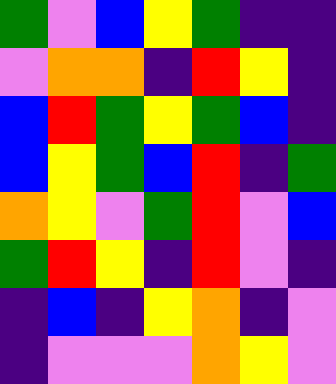[["green", "violet", "blue", "yellow", "green", "indigo", "indigo"], ["violet", "orange", "orange", "indigo", "red", "yellow", "indigo"], ["blue", "red", "green", "yellow", "green", "blue", "indigo"], ["blue", "yellow", "green", "blue", "red", "indigo", "green"], ["orange", "yellow", "violet", "green", "red", "violet", "blue"], ["green", "red", "yellow", "indigo", "red", "violet", "indigo"], ["indigo", "blue", "indigo", "yellow", "orange", "indigo", "violet"], ["indigo", "violet", "violet", "violet", "orange", "yellow", "violet"]]